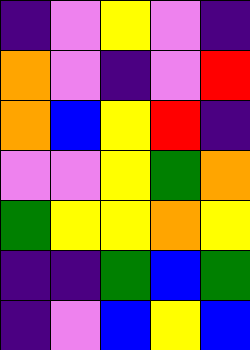[["indigo", "violet", "yellow", "violet", "indigo"], ["orange", "violet", "indigo", "violet", "red"], ["orange", "blue", "yellow", "red", "indigo"], ["violet", "violet", "yellow", "green", "orange"], ["green", "yellow", "yellow", "orange", "yellow"], ["indigo", "indigo", "green", "blue", "green"], ["indigo", "violet", "blue", "yellow", "blue"]]